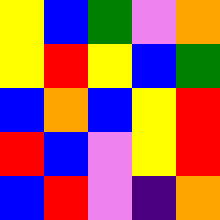[["yellow", "blue", "green", "violet", "orange"], ["yellow", "red", "yellow", "blue", "green"], ["blue", "orange", "blue", "yellow", "red"], ["red", "blue", "violet", "yellow", "red"], ["blue", "red", "violet", "indigo", "orange"]]